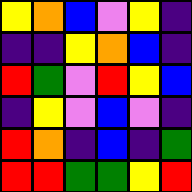[["yellow", "orange", "blue", "violet", "yellow", "indigo"], ["indigo", "indigo", "yellow", "orange", "blue", "indigo"], ["red", "green", "violet", "red", "yellow", "blue"], ["indigo", "yellow", "violet", "blue", "violet", "indigo"], ["red", "orange", "indigo", "blue", "indigo", "green"], ["red", "red", "green", "green", "yellow", "red"]]